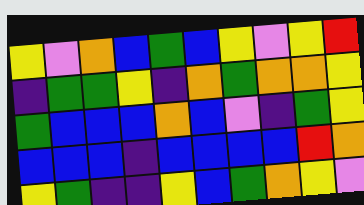[["yellow", "violet", "orange", "blue", "green", "blue", "yellow", "violet", "yellow", "red"], ["indigo", "green", "green", "yellow", "indigo", "orange", "green", "orange", "orange", "yellow"], ["green", "blue", "blue", "blue", "orange", "blue", "violet", "indigo", "green", "yellow"], ["blue", "blue", "blue", "indigo", "blue", "blue", "blue", "blue", "red", "orange"], ["yellow", "green", "indigo", "indigo", "yellow", "blue", "green", "orange", "yellow", "violet"]]